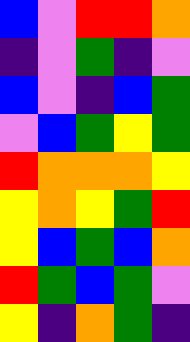[["blue", "violet", "red", "red", "orange"], ["indigo", "violet", "green", "indigo", "violet"], ["blue", "violet", "indigo", "blue", "green"], ["violet", "blue", "green", "yellow", "green"], ["red", "orange", "orange", "orange", "yellow"], ["yellow", "orange", "yellow", "green", "red"], ["yellow", "blue", "green", "blue", "orange"], ["red", "green", "blue", "green", "violet"], ["yellow", "indigo", "orange", "green", "indigo"]]